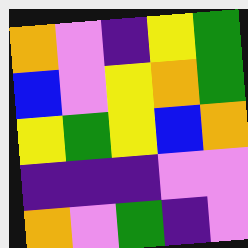[["orange", "violet", "indigo", "yellow", "green"], ["blue", "violet", "yellow", "orange", "green"], ["yellow", "green", "yellow", "blue", "orange"], ["indigo", "indigo", "indigo", "violet", "violet"], ["orange", "violet", "green", "indigo", "violet"]]